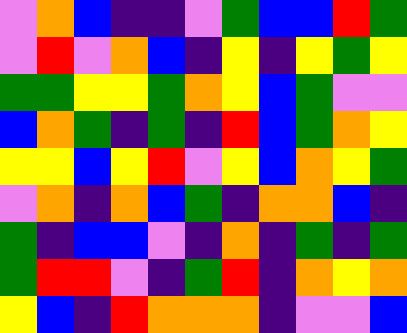[["violet", "orange", "blue", "indigo", "indigo", "violet", "green", "blue", "blue", "red", "green"], ["violet", "red", "violet", "orange", "blue", "indigo", "yellow", "indigo", "yellow", "green", "yellow"], ["green", "green", "yellow", "yellow", "green", "orange", "yellow", "blue", "green", "violet", "violet"], ["blue", "orange", "green", "indigo", "green", "indigo", "red", "blue", "green", "orange", "yellow"], ["yellow", "yellow", "blue", "yellow", "red", "violet", "yellow", "blue", "orange", "yellow", "green"], ["violet", "orange", "indigo", "orange", "blue", "green", "indigo", "orange", "orange", "blue", "indigo"], ["green", "indigo", "blue", "blue", "violet", "indigo", "orange", "indigo", "green", "indigo", "green"], ["green", "red", "red", "violet", "indigo", "green", "red", "indigo", "orange", "yellow", "orange"], ["yellow", "blue", "indigo", "red", "orange", "orange", "orange", "indigo", "violet", "violet", "blue"]]